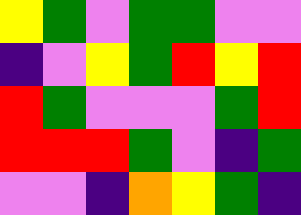[["yellow", "green", "violet", "green", "green", "violet", "violet"], ["indigo", "violet", "yellow", "green", "red", "yellow", "red"], ["red", "green", "violet", "violet", "violet", "green", "red"], ["red", "red", "red", "green", "violet", "indigo", "green"], ["violet", "violet", "indigo", "orange", "yellow", "green", "indigo"]]